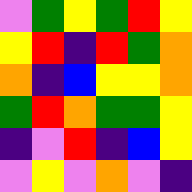[["violet", "green", "yellow", "green", "red", "yellow"], ["yellow", "red", "indigo", "red", "green", "orange"], ["orange", "indigo", "blue", "yellow", "yellow", "orange"], ["green", "red", "orange", "green", "green", "yellow"], ["indigo", "violet", "red", "indigo", "blue", "yellow"], ["violet", "yellow", "violet", "orange", "violet", "indigo"]]